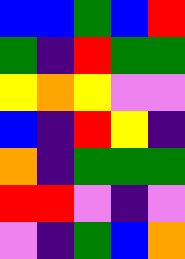[["blue", "blue", "green", "blue", "red"], ["green", "indigo", "red", "green", "green"], ["yellow", "orange", "yellow", "violet", "violet"], ["blue", "indigo", "red", "yellow", "indigo"], ["orange", "indigo", "green", "green", "green"], ["red", "red", "violet", "indigo", "violet"], ["violet", "indigo", "green", "blue", "orange"]]